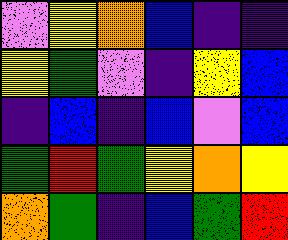[["violet", "yellow", "orange", "blue", "indigo", "indigo"], ["yellow", "green", "violet", "indigo", "yellow", "blue"], ["indigo", "blue", "indigo", "blue", "violet", "blue"], ["green", "red", "green", "yellow", "orange", "yellow"], ["orange", "green", "indigo", "blue", "green", "red"]]